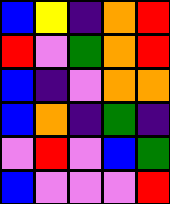[["blue", "yellow", "indigo", "orange", "red"], ["red", "violet", "green", "orange", "red"], ["blue", "indigo", "violet", "orange", "orange"], ["blue", "orange", "indigo", "green", "indigo"], ["violet", "red", "violet", "blue", "green"], ["blue", "violet", "violet", "violet", "red"]]